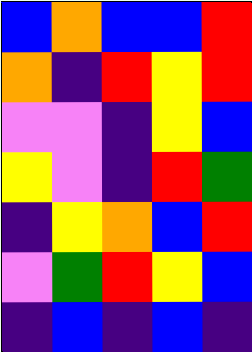[["blue", "orange", "blue", "blue", "red"], ["orange", "indigo", "red", "yellow", "red"], ["violet", "violet", "indigo", "yellow", "blue"], ["yellow", "violet", "indigo", "red", "green"], ["indigo", "yellow", "orange", "blue", "red"], ["violet", "green", "red", "yellow", "blue"], ["indigo", "blue", "indigo", "blue", "indigo"]]